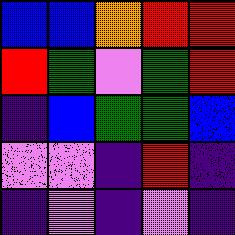[["blue", "blue", "orange", "red", "red"], ["red", "green", "violet", "green", "red"], ["indigo", "blue", "green", "green", "blue"], ["violet", "violet", "indigo", "red", "indigo"], ["indigo", "violet", "indigo", "violet", "indigo"]]